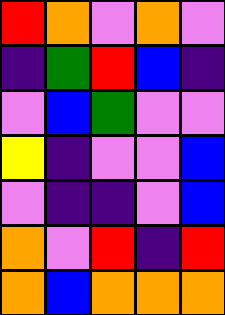[["red", "orange", "violet", "orange", "violet"], ["indigo", "green", "red", "blue", "indigo"], ["violet", "blue", "green", "violet", "violet"], ["yellow", "indigo", "violet", "violet", "blue"], ["violet", "indigo", "indigo", "violet", "blue"], ["orange", "violet", "red", "indigo", "red"], ["orange", "blue", "orange", "orange", "orange"]]